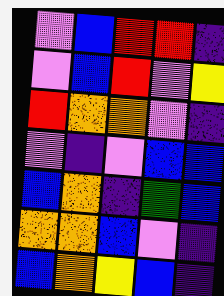[["violet", "blue", "red", "red", "indigo"], ["violet", "blue", "red", "violet", "yellow"], ["red", "orange", "orange", "violet", "indigo"], ["violet", "indigo", "violet", "blue", "blue"], ["blue", "orange", "indigo", "green", "blue"], ["orange", "orange", "blue", "violet", "indigo"], ["blue", "orange", "yellow", "blue", "indigo"]]